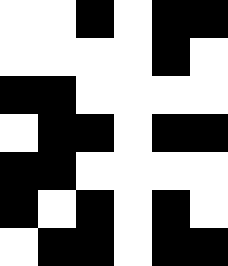[["white", "white", "black", "white", "black", "black"], ["white", "white", "white", "white", "black", "white"], ["black", "black", "white", "white", "white", "white"], ["white", "black", "black", "white", "black", "black"], ["black", "black", "white", "white", "white", "white"], ["black", "white", "black", "white", "black", "white"], ["white", "black", "black", "white", "black", "black"]]